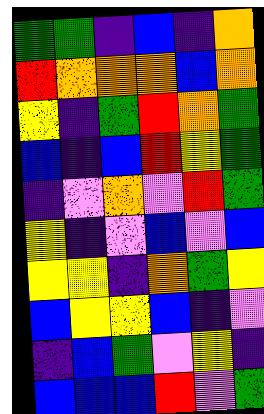[["green", "green", "indigo", "blue", "indigo", "orange"], ["red", "orange", "orange", "orange", "blue", "orange"], ["yellow", "indigo", "green", "red", "orange", "green"], ["blue", "indigo", "blue", "red", "yellow", "green"], ["indigo", "violet", "orange", "violet", "red", "green"], ["yellow", "indigo", "violet", "blue", "violet", "blue"], ["yellow", "yellow", "indigo", "orange", "green", "yellow"], ["blue", "yellow", "yellow", "blue", "indigo", "violet"], ["indigo", "blue", "green", "violet", "yellow", "indigo"], ["blue", "blue", "blue", "red", "violet", "green"]]